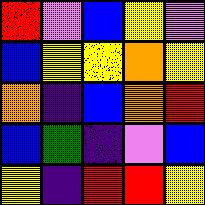[["red", "violet", "blue", "yellow", "violet"], ["blue", "yellow", "yellow", "orange", "yellow"], ["orange", "indigo", "blue", "orange", "red"], ["blue", "green", "indigo", "violet", "blue"], ["yellow", "indigo", "red", "red", "yellow"]]